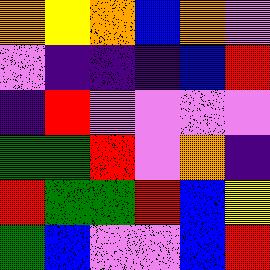[["orange", "yellow", "orange", "blue", "orange", "violet"], ["violet", "indigo", "indigo", "indigo", "blue", "red"], ["indigo", "red", "violet", "violet", "violet", "violet"], ["green", "green", "red", "violet", "orange", "indigo"], ["red", "green", "green", "red", "blue", "yellow"], ["green", "blue", "violet", "violet", "blue", "red"]]